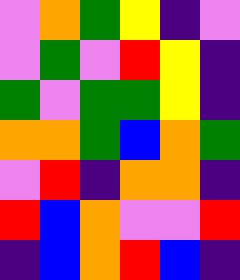[["violet", "orange", "green", "yellow", "indigo", "violet"], ["violet", "green", "violet", "red", "yellow", "indigo"], ["green", "violet", "green", "green", "yellow", "indigo"], ["orange", "orange", "green", "blue", "orange", "green"], ["violet", "red", "indigo", "orange", "orange", "indigo"], ["red", "blue", "orange", "violet", "violet", "red"], ["indigo", "blue", "orange", "red", "blue", "indigo"]]